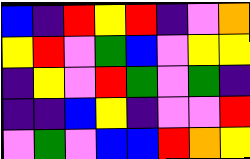[["blue", "indigo", "red", "yellow", "red", "indigo", "violet", "orange"], ["yellow", "red", "violet", "green", "blue", "violet", "yellow", "yellow"], ["indigo", "yellow", "violet", "red", "green", "violet", "green", "indigo"], ["indigo", "indigo", "blue", "yellow", "indigo", "violet", "violet", "red"], ["violet", "green", "violet", "blue", "blue", "red", "orange", "yellow"]]